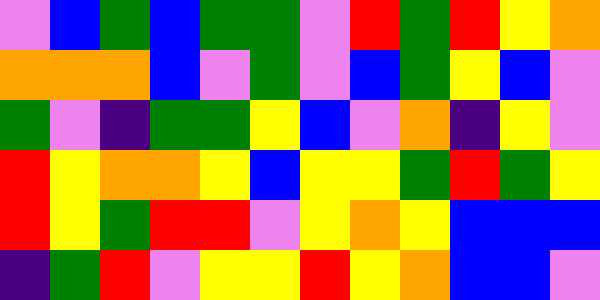[["violet", "blue", "green", "blue", "green", "green", "violet", "red", "green", "red", "yellow", "orange"], ["orange", "orange", "orange", "blue", "violet", "green", "violet", "blue", "green", "yellow", "blue", "violet"], ["green", "violet", "indigo", "green", "green", "yellow", "blue", "violet", "orange", "indigo", "yellow", "violet"], ["red", "yellow", "orange", "orange", "yellow", "blue", "yellow", "yellow", "green", "red", "green", "yellow"], ["red", "yellow", "green", "red", "red", "violet", "yellow", "orange", "yellow", "blue", "blue", "blue"], ["indigo", "green", "red", "violet", "yellow", "yellow", "red", "yellow", "orange", "blue", "blue", "violet"]]